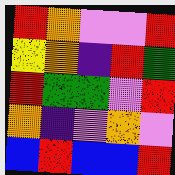[["red", "orange", "violet", "violet", "red"], ["yellow", "orange", "indigo", "red", "green"], ["red", "green", "green", "violet", "red"], ["orange", "indigo", "violet", "orange", "violet"], ["blue", "red", "blue", "blue", "red"]]